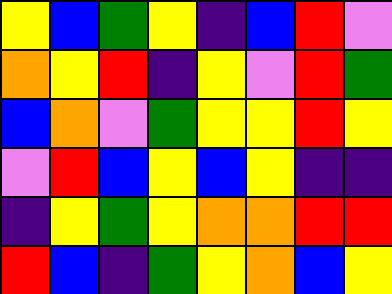[["yellow", "blue", "green", "yellow", "indigo", "blue", "red", "violet"], ["orange", "yellow", "red", "indigo", "yellow", "violet", "red", "green"], ["blue", "orange", "violet", "green", "yellow", "yellow", "red", "yellow"], ["violet", "red", "blue", "yellow", "blue", "yellow", "indigo", "indigo"], ["indigo", "yellow", "green", "yellow", "orange", "orange", "red", "red"], ["red", "blue", "indigo", "green", "yellow", "orange", "blue", "yellow"]]